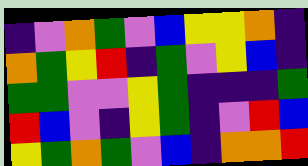[["indigo", "violet", "orange", "green", "violet", "blue", "yellow", "yellow", "orange", "indigo"], ["orange", "green", "yellow", "red", "indigo", "green", "violet", "yellow", "blue", "indigo"], ["green", "green", "violet", "violet", "yellow", "green", "indigo", "indigo", "indigo", "green"], ["red", "blue", "violet", "indigo", "yellow", "green", "indigo", "violet", "red", "blue"], ["yellow", "green", "orange", "green", "violet", "blue", "indigo", "orange", "orange", "red"]]